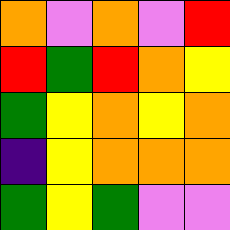[["orange", "violet", "orange", "violet", "red"], ["red", "green", "red", "orange", "yellow"], ["green", "yellow", "orange", "yellow", "orange"], ["indigo", "yellow", "orange", "orange", "orange"], ["green", "yellow", "green", "violet", "violet"]]